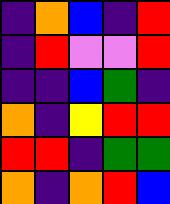[["indigo", "orange", "blue", "indigo", "red"], ["indigo", "red", "violet", "violet", "red"], ["indigo", "indigo", "blue", "green", "indigo"], ["orange", "indigo", "yellow", "red", "red"], ["red", "red", "indigo", "green", "green"], ["orange", "indigo", "orange", "red", "blue"]]